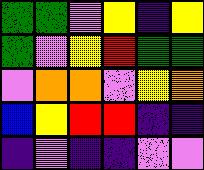[["green", "green", "violet", "yellow", "indigo", "yellow"], ["green", "violet", "yellow", "red", "green", "green"], ["violet", "orange", "orange", "violet", "yellow", "orange"], ["blue", "yellow", "red", "red", "indigo", "indigo"], ["indigo", "violet", "indigo", "indigo", "violet", "violet"]]